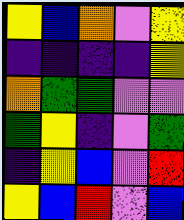[["yellow", "blue", "orange", "violet", "yellow"], ["indigo", "indigo", "indigo", "indigo", "yellow"], ["orange", "green", "green", "violet", "violet"], ["green", "yellow", "indigo", "violet", "green"], ["indigo", "yellow", "blue", "violet", "red"], ["yellow", "blue", "red", "violet", "blue"]]